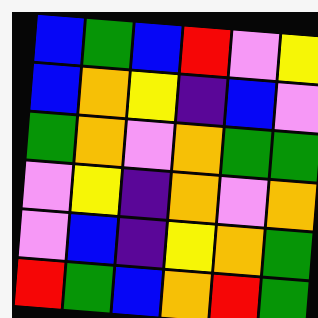[["blue", "green", "blue", "red", "violet", "yellow"], ["blue", "orange", "yellow", "indigo", "blue", "violet"], ["green", "orange", "violet", "orange", "green", "green"], ["violet", "yellow", "indigo", "orange", "violet", "orange"], ["violet", "blue", "indigo", "yellow", "orange", "green"], ["red", "green", "blue", "orange", "red", "green"]]